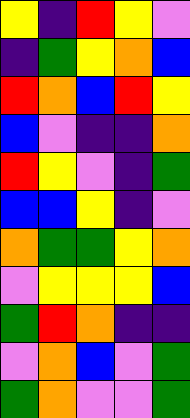[["yellow", "indigo", "red", "yellow", "violet"], ["indigo", "green", "yellow", "orange", "blue"], ["red", "orange", "blue", "red", "yellow"], ["blue", "violet", "indigo", "indigo", "orange"], ["red", "yellow", "violet", "indigo", "green"], ["blue", "blue", "yellow", "indigo", "violet"], ["orange", "green", "green", "yellow", "orange"], ["violet", "yellow", "yellow", "yellow", "blue"], ["green", "red", "orange", "indigo", "indigo"], ["violet", "orange", "blue", "violet", "green"], ["green", "orange", "violet", "violet", "green"]]